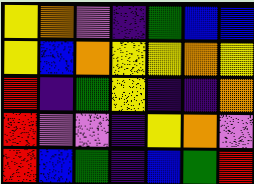[["yellow", "orange", "violet", "indigo", "green", "blue", "blue"], ["yellow", "blue", "orange", "yellow", "yellow", "orange", "yellow"], ["red", "indigo", "green", "yellow", "indigo", "indigo", "orange"], ["red", "violet", "violet", "indigo", "yellow", "orange", "violet"], ["red", "blue", "green", "indigo", "blue", "green", "red"]]